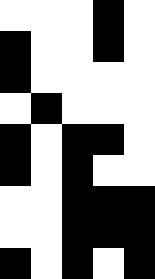[["white", "white", "white", "black", "white"], ["black", "white", "white", "black", "white"], ["black", "white", "white", "white", "white"], ["white", "black", "white", "white", "white"], ["black", "white", "black", "black", "white"], ["black", "white", "black", "white", "white"], ["white", "white", "black", "black", "black"], ["white", "white", "black", "black", "black"], ["black", "white", "black", "white", "black"]]